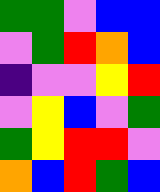[["green", "green", "violet", "blue", "blue"], ["violet", "green", "red", "orange", "blue"], ["indigo", "violet", "violet", "yellow", "red"], ["violet", "yellow", "blue", "violet", "green"], ["green", "yellow", "red", "red", "violet"], ["orange", "blue", "red", "green", "blue"]]